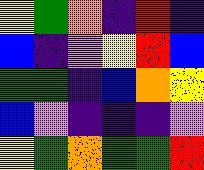[["yellow", "green", "orange", "indigo", "red", "indigo"], ["blue", "indigo", "violet", "yellow", "red", "blue"], ["green", "green", "indigo", "blue", "orange", "yellow"], ["blue", "violet", "indigo", "indigo", "indigo", "violet"], ["yellow", "green", "orange", "green", "green", "red"]]